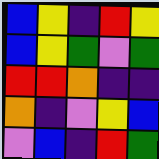[["blue", "yellow", "indigo", "red", "yellow"], ["blue", "yellow", "green", "violet", "green"], ["red", "red", "orange", "indigo", "indigo"], ["orange", "indigo", "violet", "yellow", "blue"], ["violet", "blue", "indigo", "red", "green"]]